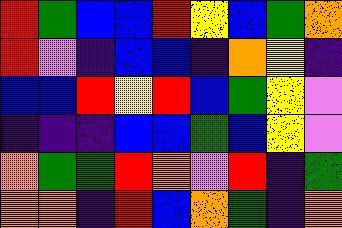[["red", "green", "blue", "blue", "red", "yellow", "blue", "green", "orange"], ["red", "violet", "indigo", "blue", "blue", "indigo", "orange", "yellow", "indigo"], ["blue", "blue", "red", "yellow", "red", "blue", "green", "yellow", "violet"], ["indigo", "indigo", "indigo", "blue", "blue", "green", "blue", "yellow", "violet"], ["orange", "green", "green", "red", "orange", "violet", "red", "indigo", "green"], ["orange", "orange", "indigo", "red", "blue", "orange", "green", "indigo", "orange"]]